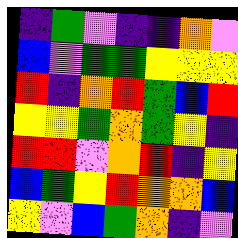[["indigo", "green", "violet", "indigo", "indigo", "orange", "violet"], ["blue", "violet", "green", "green", "yellow", "yellow", "yellow"], ["red", "indigo", "orange", "red", "green", "blue", "red"], ["yellow", "yellow", "green", "orange", "green", "yellow", "indigo"], ["red", "red", "violet", "orange", "red", "indigo", "yellow"], ["blue", "green", "yellow", "red", "orange", "orange", "blue"], ["yellow", "violet", "blue", "green", "orange", "indigo", "violet"]]